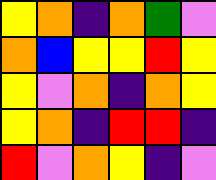[["yellow", "orange", "indigo", "orange", "green", "violet"], ["orange", "blue", "yellow", "yellow", "red", "yellow"], ["yellow", "violet", "orange", "indigo", "orange", "yellow"], ["yellow", "orange", "indigo", "red", "red", "indigo"], ["red", "violet", "orange", "yellow", "indigo", "violet"]]